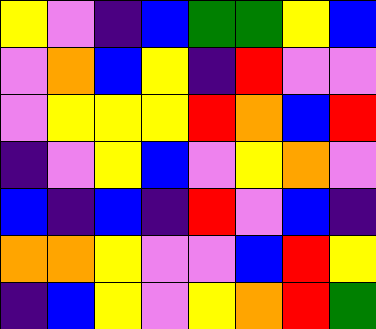[["yellow", "violet", "indigo", "blue", "green", "green", "yellow", "blue"], ["violet", "orange", "blue", "yellow", "indigo", "red", "violet", "violet"], ["violet", "yellow", "yellow", "yellow", "red", "orange", "blue", "red"], ["indigo", "violet", "yellow", "blue", "violet", "yellow", "orange", "violet"], ["blue", "indigo", "blue", "indigo", "red", "violet", "blue", "indigo"], ["orange", "orange", "yellow", "violet", "violet", "blue", "red", "yellow"], ["indigo", "blue", "yellow", "violet", "yellow", "orange", "red", "green"]]